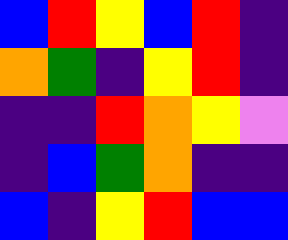[["blue", "red", "yellow", "blue", "red", "indigo"], ["orange", "green", "indigo", "yellow", "red", "indigo"], ["indigo", "indigo", "red", "orange", "yellow", "violet"], ["indigo", "blue", "green", "orange", "indigo", "indigo"], ["blue", "indigo", "yellow", "red", "blue", "blue"]]